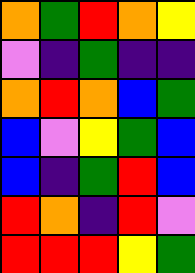[["orange", "green", "red", "orange", "yellow"], ["violet", "indigo", "green", "indigo", "indigo"], ["orange", "red", "orange", "blue", "green"], ["blue", "violet", "yellow", "green", "blue"], ["blue", "indigo", "green", "red", "blue"], ["red", "orange", "indigo", "red", "violet"], ["red", "red", "red", "yellow", "green"]]